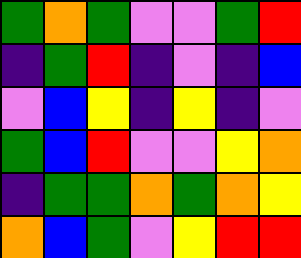[["green", "orange", "green", "violet", "violet", "green", "red"], ["indigo", "green", "red", "indigo", "violet", "indigo", "blue"], ["violet", "blue", "yellow", "indigo", "yellow", "indigo", "violet"], ["green", "blue", "red", "violet", "violet", "yellow", "orange"], ["indigo", "green", "green", "orange", "green", "orange", "yellow"], ["orange", "blue", "green", "violet", "yellow", "red", "red"]]